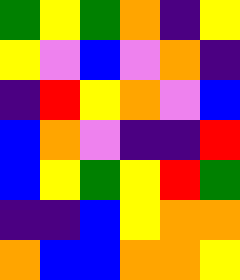[["green", "yellow", "green", "orange", "indigo", "yellow"], ["yellow", "violet", "blue", "violet", "orange", "indigo"], ["indigo", "red", "yellow", "orange", "violet", "blue"], ["blue", "orange", "violet", "indigo", "indigo", "red"], ["blue", "yellow", "green", "yellow", "red", "green"], ["indigo", "indigo", "blue", "yellow", "orange", "orange"], ["orange", "blue", "blue", "orange", "orange", "yellow"]]